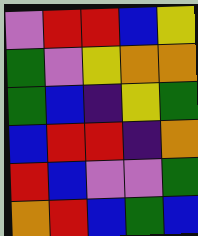[["violet", "red", "red", "blue", "yellow"], ["green", "violet", "yellow", "orange", "orange"], ["green", "blue", "indigo", "yellow", "green"], ["blue", "red", "red", "indigo", "orange"], ["red", "blue", "violet", "violet", "green"], ["orange", "red", "blue", "green", "blue"]]